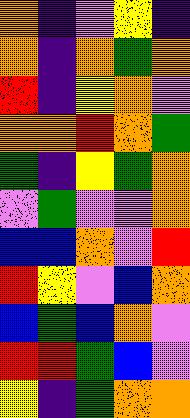[["orange", "indigo", "violet", "yellow", "indigo"], ["orange", "indigo", "orange", "green", "orange"], ["red", "indigo", "yellow", "orange", "violet"], ["orange", "orange", "red", "orange", "green"], ["green", "indigo", "yellow", "green", "orange"], ["violet", "green", "violet", "violet", "orange"], ["blue", "blue", "orange", "violet", "red"], ["red", "yellow", "violet", "blue", "orange"], ["blue", "green", "blue", "orange", "violet"], ["red", "red", "green", "blue", "violet"], ["yellow", "indigo", "green", "orange", "orange"]]